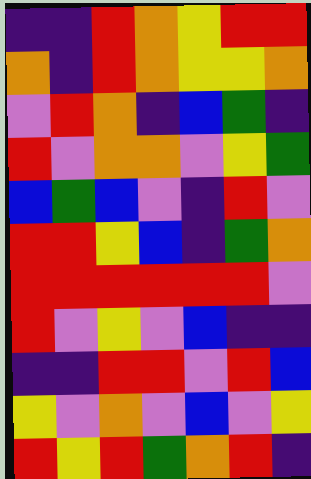[["indigo", "indigo", "red", "orange", "yellow", "red", "red"], ["orange", "indigo", "red", "orange", "yellow", "yellow", "orange"], ["violet", "red", "orange", "indigo", "blue", "green", "indigo"], ["red", "violet", "orange", "orange", "violet", "yellow", "green"], ["blue", "green", "blue", "violet", "indigo", "red", "violet"], ["red", "red", "yellow", "blue", "indigo", "green", "orange"], ["red", "red", "red", "red", "red", "red", "violet"], ["red", "violet", "yellow", "violet", "blue", "indigo", "indigo"], ["indigo", "indigo", "red", "red", "violet", "red", "blue"], ["yellow", "violet", "orange", "violet", "blue", "violet", "yellow"], ["red", "yellow", "red", "green", "orange", "red", "indigo"]]